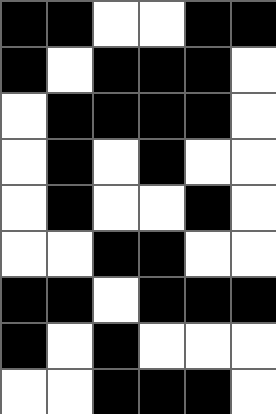[["black", "black", "white", "white", "black", "black"], ["black", "white", "black", "black", "black", "white"], ["white", "black", "black", "black", "black", "white"], ["white", "black", "white", "black", "white", "white"], ["white", "black", "white", "white", "black", "white"], ["white", "white", "black", "black", "white", "white"], ["black", "black", "white", "black", "black", "black"], ["black", "white", "black", "white", "white", "white"], ["white", "white", "black", "black", "black", "white"]]